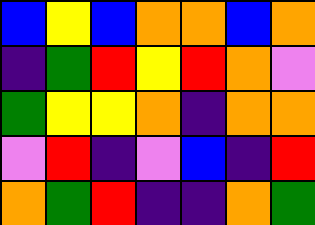[["blue", "yellow", "blue", "orange", "orange", "blue", "orange"], ["indigo", "green", "red", "yellow", "red", "orange", "violet"], ["green", "yellow", "yellow", "orange", "indigo", "orange", "orange"], ["violet", "red", "indigo", "violet", "blue", "indigo", "red"], ["orange", "green", "red", "indigo", "indigo", "orange", "green"]]